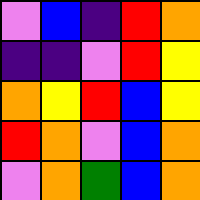[["violet", "blue", "indigo", "red", "orange"], ["indigo", "indigo", "violet", "red", "yellow"], ["orange", "yellow", "red", "blue", "yellow"], ["red", "orange", "violet", "blue", "orange"], ["violet", "orange", "green", "blue", "orange"]]